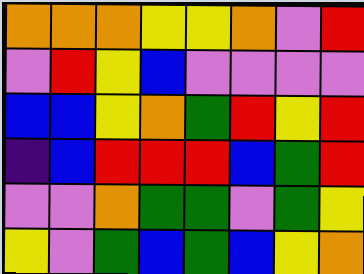[["orange", "orange", "orange", "yellow", "yellow", "orange", "violet", "red"], ["violet", "red", "yellow", "blue", "violet", "violet", "violet", "violet"], ["blue", "blue", "yellow", "orange", "green", "red", "yellow", "red"], ["indigo", "blue", "red", "red", "red", "blue", "green", "red"], ["violet", "violet", "orange", "green", "green", "violet", "green", "yellow"], ["yellow", "violet", "green", "blue", "green", "blue", "yellow", "orange"]]